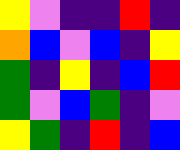[["yellow", "violet", "indigo", "indigo", "red", "indigo"], ["orange", "blue", "violet", "blue", "indigo", "yellow"], ["green", "indigo", "yellow", "indigo", "blue", "red"], ["green", "violet", "blue", "green", "indigo", "violet"], ["yellow", "green", "indigo", "red", "indigo", "blue"]]